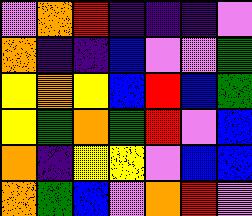[["violet", "orange", "red", "indigo", "indigo", "indigo", "violet"], ["orange", "indigo", "indigo", "blue", "violet", "violet", "green"], ["yellow", "orange", "yellow", "blue", "red", "blue", "green"], ["yellow", "green", "orange", "green", "red", "violet", "blue"], ["orange", "indigo", "yellow", "yellow", "violet", "blue", "blue"], ["orange", "green", "blue", "violet", "orange", "red", "violet"]]